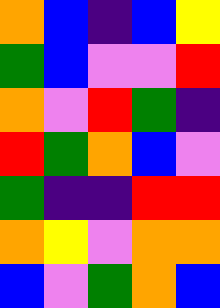[["orange", "blue", "indigo", "blue", "yellow"], ["green", "blue", "violet", "violet", "red"], ["orange", "violet", "red", "green", "indigo"], ["red", "green", "orange", "blue", "violet"], ["green", "indigo", "indigo", "red", "red"], ["orange", "yellow", "violet", "orange", "orange"], ["blue", "violet", "green", "orange", "blue"]]